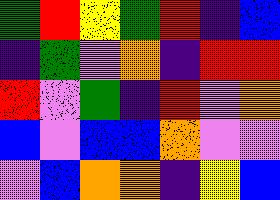[["green", "red", "yellow", "green", "red", "indigo", "blue"], ["indigo", "green", "violet", "orange", "indigo", "red", "red"], ["red", "violet", "green", "indigo", "red", "violet", "orange"], ["blue", "violet", "blue", "blue", "orange", "violet", "violet"], ["violet", "blue", "orange", "orange", "indigo", "yellow", "blue"]]